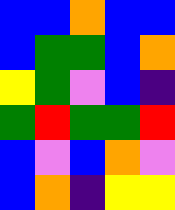[["blue", "blue", "orange", "blue", "blue"], ["blue", "green", "green", "blue", "orange"], ["yellow", "green", "violet", "blue", "indigo"], ["green", "red", "green", "green", "red"], ["blue", "violet", "blue", "orange", "violet"], ["blue", "orange", "indigo", "yellow", "yellow"]]